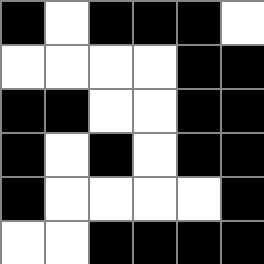[["black", "white", "black", "black", "black", "white"], ["white", "white", "white", "white", "black", "black"], ["black", "black", "white", "white", "black", "black"], ["black", "white", "black", "white", "black", "black"], ["black", "white", "white", "white", "white", "black"], ["white", "white", "black", "black", "black", "black"]]